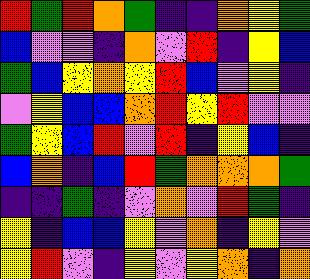[["red", "green", "red", "orange", "green", "indigo", "indigo", "orange", "yellow", "green"], ["blue", "violet", "violet", "indigo", "orange", "violet", "red", "indigo", "yellow", "blue"], ["green", "blue", "yellow", "orange", "yellow", "red", "blue", "violet", "yellow", "indigo"], ["violet", "yellow", "blue", "blue", "orange", "red", "yellow", "red", "violet", "violet"], ["green", "yellow", "blue", "red", "violet", "red", "indigo", "yellow", "blue", "indigo"], ["blue", "orange", "indigo", "blue", "red", "green", "orange", "orange", "orange", "green"], ["indigo", "indigo", "green", "indigo", "violet", "orange", "violet", "red", "green", "indigo"], ["yellow", "indigo", "blue", "blue", "yellow", "violet", "orange", "indigo", "yellow", "violet"], ["yellow", "red", "violet", "indigo", "yellow", "violet", "yellow", "orange", "indigo", "orange"]]